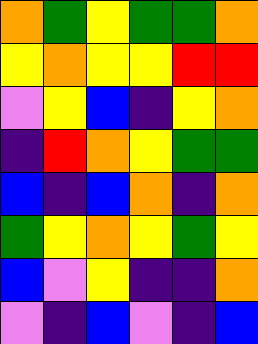[["orange", "green", "yellow", "green", "green", "orange"], ["yellow", "orange", "yellow", "yellow", "red", "red"], ["violet", "yellow", "blue", "indigo", "yellow", "orange"], ["indigo", "red", "orange", "yellow", "green", "green"], ["blue", "indigo", "blue", "orange", "indigo", "orange"], ["green", "yellow", "orange", "yellow", "green", "yellow"], ["blue", "violet", "yellow", "indigo", "indigo", "orange"], ["violet", "indigo", "blue", "violet", "indigo", "blue"]]